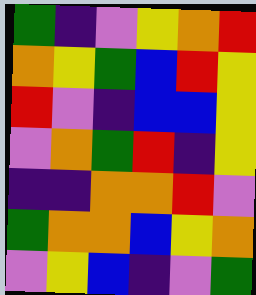[["green", "indigo", "violet", "yellow", "orange", "red"], ["orange", "yellow", "green", "blue", "red", "yellow"], ["red", "violet", "indigo", "blue", "blue", "yellow"], ["violet", "orange", "green", "red", "indigo", "yellow"], ["indigo", "indigo", "orange", "orange", "red", "violet"], ["green", "orange", "orange", "blue", "yellow", "orange"], ["violet", "yellow", "blue", "indigo", "violet", "green"]]